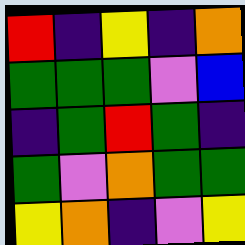[["red", "indigo", "yellow", "indigo", "orange"], ["green", "green", "green", "violet", "blue"], ["indigo", "green", "red", "green", "indigo"], ["green", "violet", "orange", "green", "green"], ["yellow", "orange", "indigo", "violet", "yellow"]]